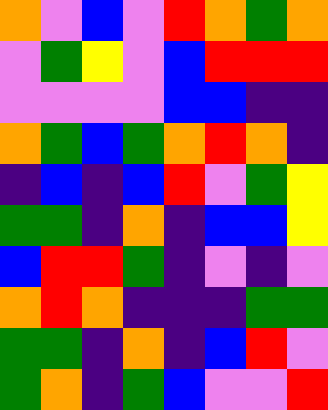[["orange", "violet", "blue", "violet", "red", "orange", "green", "orange"], ["violet", "green", "yellow", "violet", "blue", "red", "red", "red"], ["violet", "violet", "violet", "violet", "blue", "blue", "indigo", "indigo"], ["orange", "green", "blue", "green", "orange", "red", "orange", "indigo"], ["indigo", "blue", "indigo", "blue", "red", "violet", "green", "yellow"], ["green", "green", "indigo", "orange", "indigo", "blue", "blue", "yellow"], ["blue", "red", "red", "green", "indigo", "violet", "indigo", "violet"], ["orange", "red", "orange", "indigo", "indigo", "indigo", "green", "green"], ["green", "green", "indigo", "orange", "indigo", "blue", "red", "violet"], ["green", "orange", "indigo", "green", "blue", "violet", "violet", "red"]]